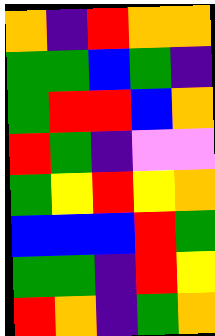[["orange", "indigo", "red", "orange", "orange"], ["green", "green", "blue", "green", "indigo"], ["green", "red", "red", "blue", "orange"], ["red", "green", "indigo", "violet", "violet"], ["green", "yellow", "red", "yellow", "orange"], ["blue", "blue", "blue", "red", "green"], ["green", "green", "indigo", "red", "yellow"], ["red", "orange", "indigo", "green", "orange"]]